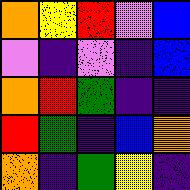[["orange", "yellow", "red", "violet", "blue"], ["violet", "indigo", "violet", "indigo", "blue"], ["orange", "red", "green", "indigo", "indigo"], ["red", "green", "indigo", "blue", "orange"], ["orange", "indigo", "green", "yellow", "indigo"]]